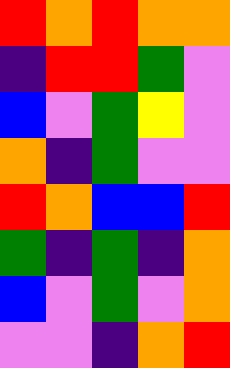[["red", "orange", "red", "orange", "orange"], ["indigo", "red", "red", "green", "violet"], ["blue", "violet", "green", "yellow", "violet"], ["orange", "indigo", "green", "violet", "violet"], ["red", "orange", "blue", "blue", "red"], ["green", "indigo", "green", "indigo", "orange"], ["blue", "violet", "green", "violet", "orange"], ["violet", "violet", "indigo", "orange", "red"]]